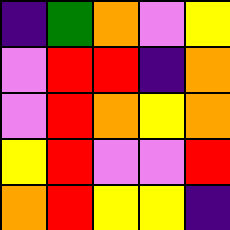[["indigo", "green", "orange", "violet", "yellow"], ["violet", "red", "red", "indigo", "orange"], ["violet", "red", "orange", "yellow", "orange"], ["yellow", "red", "violet", "violet", "red"], ["orange", "red", "yellow", "yellow", "indigo"]]